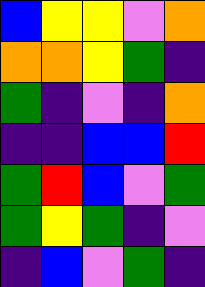[["blue", "yellow", "yellow", "violet", "orange"], ["orange", "orange", "yellow", "green", "indigo"], ["green", "indigo", "violet", "indigo", "orange"], ["indigo", "indigo", "blue", "blue", "red"], ["green", "red", "blue", "violet", "green"], ["green", "yellow", "green", "indigo", "violet"], ["indigo", "blue", "violet", "green", "indigo"]]